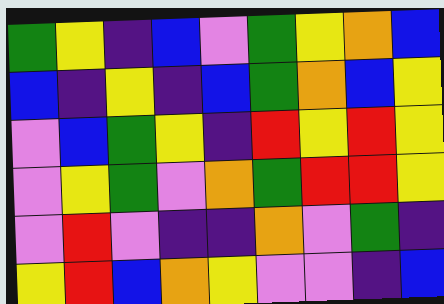[["green", "yellow", "indigo", "blue", "violet", "green", "yellow", "orange", "blue"], ["blue", "indigo", "yellow", "indigo", "blue", "green", "orange", "blue", "yellow"], ["violet", "blue", "green", "yellow", "indigo", "red", "yellow", "red", "yellow"], ["violet", "yellow", "green", "violet", "orange", "green", "red", "red", "yellow"], ["violet", "red", "violet", "indigo", "indigo", "orange", "violet", "green", "indigo"], ["yellow", "red", "blue", "orange", "yellow", "violet", "violet", "indigo", "blue"]]